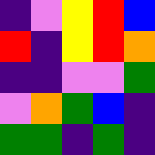[["indigo", "violet", "yellow", "red", "blue"], ["red", "indigo", "yellow", "red", "orange"], ["indigo", "indigo", "violet", "violet", "green"], ["violet", "orange", "green", "blue", "indigo"], ["green", "green", "indigo", "green", "indigo"]]